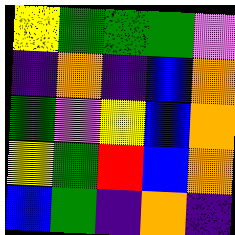[["yellow", "green", "green", "green", "violet"], ["indigo", "orange", "indigo", "blue", "orange"], ["green", "violet", "yellow", "blue", "orange"], ["yellow", "green", "red", "blue", "orange"], ["blue", "green", "indigo", "orange", "indigo"]]